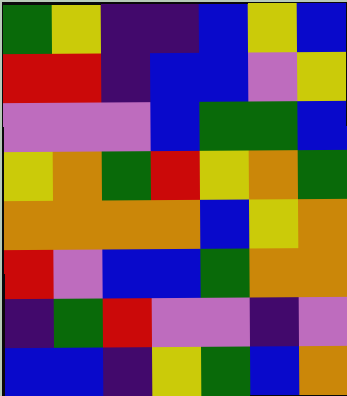[["green", "yellow", "indigo", "indigo", "blue", "yellow", "blue"], ["red", "red", "indigo", "blue", "blue", "violet", "yellow"], ["violet", "violet", "violet", "blue", "green", "green", "blue"], ["yellow", "orange", "green", "red", "yellow", "orange", "green"], ["orange", "orange", "orange", "orange", "blue", "yellow", "orange"], ["red", "violet", "blue", "blue", "green", "orange", "orange"], ["indigo", "green", "red", "violet", "violet", "indigo", "violet"], ["blue", "blue", "indigo", "yellow", "green", "blue", "orange"]]